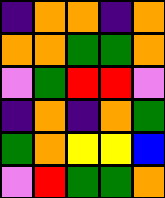[["indigo", "orange", "orange", "indigo", "orange"], ["orange", "orange", "green", "green", "orange"], ["violet", "green", "red", "red", "violet"], ["indigo", "orange", "indigo", "orange", "green"], ["green", "orange", "yellow", "yellow", "blue"], ["violet", "red", "green", "green", "orange"]]